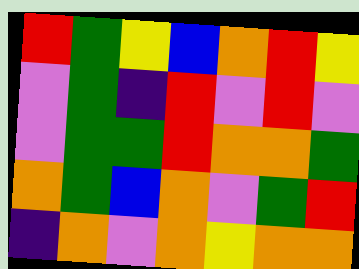[["red", "green", "yellow", "blue", "orange", "red", "yellow"], ["violet", "green", "indigo", "red", "violet", "red", "violet"], ["violet", "green", "green", "red", "orange", "orange", "green"], ["orange", "green", "blue", "orange", "violet", "green", "red"], ["indigo", "orange", "violet", "orange", "yellow", "orange", "orange"]]